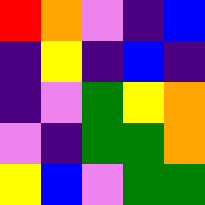[["red", "orange", "violet", "indigo", "blue"], ["indigo", "yellow", "indigo", "blue", "indigo"], ["indigo", "violet", "green", "yellow", "orange"], ["violet", "indigo", "green", "green", "orange"], ["yellow", "blue", "violet", "green", "green"]]